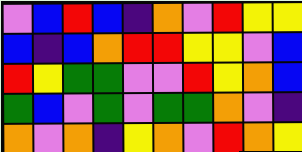[["violet", "blue", "red", "blue", "indigo", "orange", "violet", "red", "yellow", "yellow"], ["blue", "indigo", "blue", "orange", "red", "red", "yellow", "yellow", "violet", "blue"], ["red", "yellow", "green", "green", "violet", "violet", "red", "yellow", "orange", "blue"], ["green", "blue", "violet", "green", "violet", "green", "green", "orange", "violet", "indigo"], ["orange", "violet", "orange", "indigo", "yellow", "orange", "violet", "red", "orange", "yellow"]]